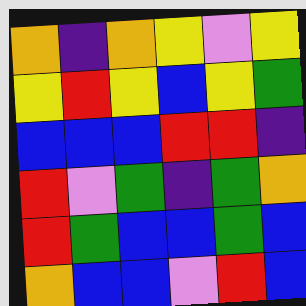[["orange", "indigo", "orange", "yellow", "violet", "yellow"], ["yellow", "red", "yellow", "blue", "yellow", "green"], ["blue", "blue", "blue", "red", "red", "indigo"], ["red", "violet", "green", "indigo", "green", "orange"], ["red", "green", "blue", "blue", "green", "blue"], ["orange", "blue", "blue", "violet", "red", "blue"]]